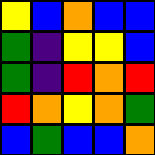[["yellow", "blue", "orange", "blue", "blue"], ["green", "indigo", "yellow", "yellow", "blue"], ["green", "indigo", "red", "orange", "red"], ["red", "orange", "yellow", "orange", "green"], ["blue", "green", "blue", "blue", "orange"]]